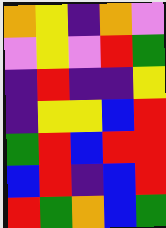[["orange", "yellow", "indigo", "orange", "violet"], ["violet", "yellow", "violet", "red", "green"], ["indigo", "red", "indigo", "indigo", "yellow"], ["indigo", "yellow", "yellow", "blue", "red"], ["green", "red", "blue", "red", "red"], ["blue", "red", "indigo", "blue", "red"], ["red", "green", "orange", "blue", "green"]]